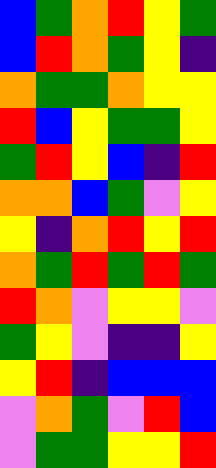[["blue", "green", "orange", "red", "yellow", "green"], ["blue", "red", "orange", "green", "yellow", "indigo"], ["orange", "green", "green", "orange", "yellow", "yellow"], ["red", "blue", "yellow", "green", "green", "yellow"], ["green", "red", "yellow", "blue", "indigo", "red"], ["orange", "orange", "blue", "green", "violet", "yellow"], ["yellow", "indigo", "orange", "red", "yellow", "red"], ["orange", "green", "red", "green", "red", "green"], ["red", "orange", "violet", "yellow", "yellow", "violet"], ["green", "yellow", "violet", "indigo", "indigo", "yellow"], ["yellow", "red", "indigo", "blue", "blue", "blue"], ["violet", "orange", "green", "violet", "red", "blue"], ["violet", "green", "green", "yellow", "yellow", "red"]]